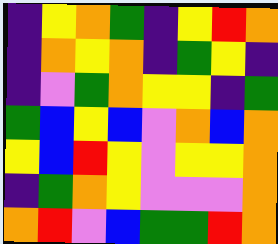[["indigo", "yellow", "orange", "green", "indigo", "yellow", "red", "orange"], ["indigo", "orange", "yellow", "orange", "indigo", "green", "yellow", "indigo"], ["indigo", "violet", "green", "orange", "yellow", "yellow", "indigo", "green"], ["green", "blue", "yellow", "blue", "violet", "orange", "blue", "orange"], ["yellow", "blue", "red", "yellow", "violet", "yellow", "yellow", "orange"], ["indigo", "green", "orange", "yellow", "violet", "violet", "violet", "orange"], ["orange", "red", "violet", "blue", "green", "green", "red", "orange"]]